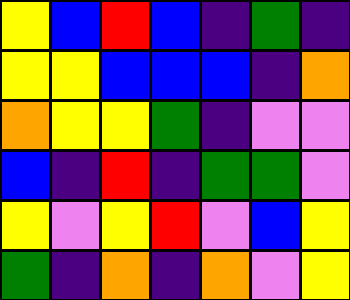[["yellow", "blue", "red", "blue", "indigo", "green", "indigo"], ["yellow", "yellow", "blue", "blue", "blue", "indigo", "orange"], ["orange", "yellow", "yellow", "green", "indigo", "violet", "violet"], ["blue", "indigo", "red", "indigo", "green", "green", "violet"], ["yellow", "violet", "yellow", "red", "violet", "blue", "yellow"], ["green", "indigo", "orange", "indigo", "orange", "violet", "yellow"]]